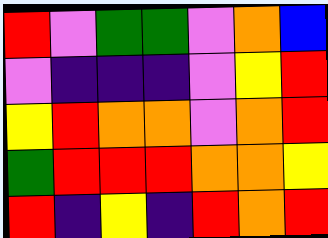[["red", "violet", "green", "green", "violet", "orange", "blue"], ["violet", "indigo", "indigo", "indigo", "violet", "yellow", "red"], ["yellow", "red", "orange", "orange", "violet", "orange", "red"], ["green", "red", "red", "red", "orange", "orange", "yellow"], ["red", "indigo", "yellow", "indigo", "red", "orange", "red"]]